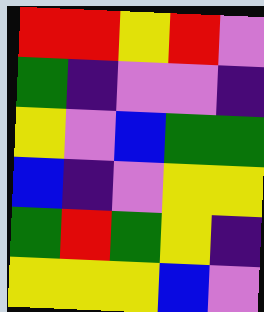[["red", "red", "yellow", "red", "violet"], ["green", "indigo", "violet", "violet", "indigo"], ["yellow", "violet", "blue", "green", "green"], ["blue", "indigo", "violet", "yellow", "yellow"], ["green", "red", "green", "yellow", "indigo"], ["yellow", "yellow", "yellow", "blue", "violet"]]